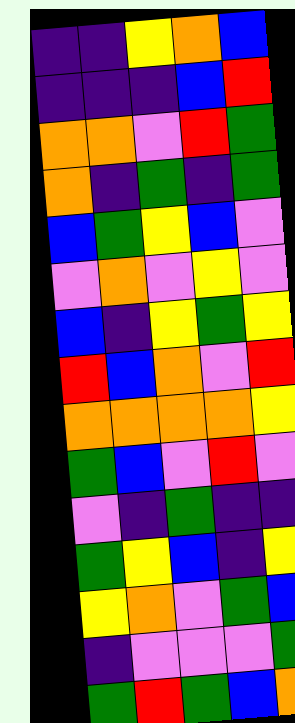[["indigo", "indigo", "yellow", "orange", "blue"], ["indigo", "indigo", "indigo", "blue", "red"], ["orange", "orange", "violet", "red", "green"], ["orange", "indigo", "green", "indigo", "green"], ["blue", "green", "yellow", "blue", "violet"], ["violet", "orange", "violet", "yellow", "violet"], ["blue", "indigo", "yellow", "green", "yellow"], ["red", "blue", "orange", "violet", "red"], ["orange", "orange", "orange", "orange", "yellow"], ["green", "blue", "violet", "red", "violet"], ["violet", "indigo", "green", "indigo", "indigo"], ["green", "yellow", "blue", "indigo", "yellow"], ["yellow", "orange", "violet", "green", "blue"], ["indigo", "violet", "violet", "violet", "green"], ["green", "red", "green", "blue", "orange"]]